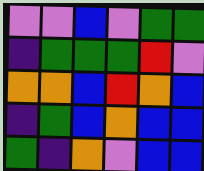[["violet", "violet", "blue", "violet", "green", "green"], ["indigo", "green", "green", "green", "red", "violet"], ["orange", "orange", "blue", "red", "orange", "blue"], ["indigo", "green", "blue", "orange", "blue", "blue"], ["green", "indigo", "orange", "violet", "blue", "blue"]]